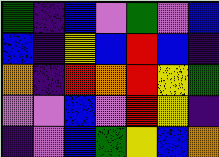[["green", "indigo", "blue", "violet", "green", "violet", "blue"], ["blue", "indigo", "yellow", "blue", "red", "blue", "indigo"], ["orange", "indigo", "red", "orange", "red", "yellow", "green"], ["violet", "violet", "blue", "violet", "red", "yellow", "indigo"], ["indigo", "violet", "blue", "green", "yellow", "blue", "orange"]]